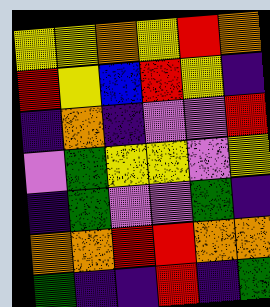[["yellow", "yellow", "orange", "yellow", "red", "orange"], ["red", "yellow", "blue", "red", "yellow", "indigo"], ["indigo", "orange", "indigo", "violet", "violet", "red"], ["violet", "green", "yellow", "yellow", "violet", "yellow"], ["indigo", "green", "violet", "violet", "green", "indigo"], ["orange", "orange", "red", "red", "orange", "orange"], ["green", "indigo", "indigo", "red", "indigo", "green"]]